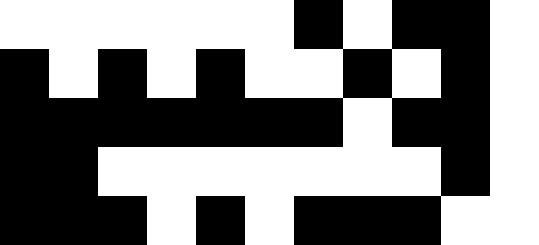[["white", "white", "white", "white", "white", "white", "black", "white", "black", "black", "white"], ["black", "white", "black", "white", "black", "white", "white", "black", "white", "black", "white"], ["black", "black", "black", "black", "black", "black", "black", "white", "black", "black", "white"], ["black", "black", "white", "white", "white", "white", "white", "white", "white", "black", "white"], ["black", "black", "black", "white", "black", "white", "black", "black", "black", "white", "white"]]